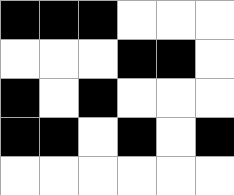[["black", "black", "black", "white", "white", "white"], ["white", "white", "white", "black", "black", "white"], ["black", "white", "black", "white", "white", "white"], ["black", "black", "white", "black", "white", "black"], ["white", "white", "white", "white", "white", "white"]]